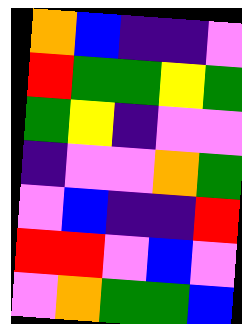[["orange", "blue", "indigo", "indigo", "violet"], ["red", "green", "green", "yellow", "green"], ["green", "yellow", "indigo", "violet", "violet"], ["indigo", "violet", "violet", "orange", "green"], ["violet", "blue", "indigo", "indigo", "red"], ["red", "red", "violet", "blue", "violet"], ["violet", "orange", "green", "green", "blue"]]